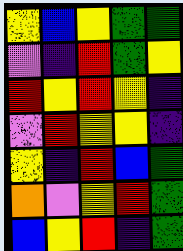[["yellow", "blue", "yellow", "green", "green"], ["violet", "indigo", "red", "green", "yellow"], ["red", "yellow", "red", "yellow", "indigo"], ["violet", "red", "yellow", "yellow", "indigo"], ["yellow", "indigo", "red", "blue", "green"], ["orange", "violet", "yellow", "red", "green"], ["blue", "yellow", "red", "indigo", "green"]]